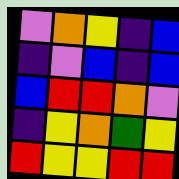[["violet", "orange", "yellow", "indigo", "blue"], ["indigo", "violet", "blue", "indigo", "blue"], ["blue", "red", "red", "orange", "violet"], ["indigo", "yellow", "orange", "green", "yellow"], ["red", "yellow", "yellow", "red", "red"]]